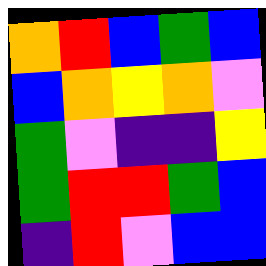[["orange", "red", "blue", "green", "blue"], ["blue", "orange", "yellow", "orange", "violet"], ["green", "violet", "indigo", "indigo", "yellow"], ["green", "red", "red", "green", "blue"], ["indigo", "red", "violet", "blue", "blue"]]